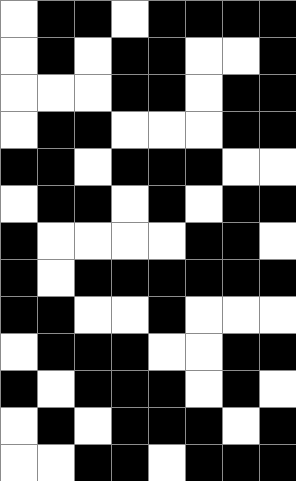[["white", "black", "black", "white", "black", "black", "black", "black"], ["white", "black", "white", "black", "black", "white", "white", "black"], ["white", "white", "white", "black", "black", "white", "black", "black"], ["white", "black", "black", "white", "white", "white", "black", "black"], ["black", "black", "white", "black", "black", "black", "white", "white"], ["white", "black", "black", "white", "black", "white", "black", "black"], ["black", "white", "white", "white", "white", "black", "black", "white"], ["black", "white", "black", "black", "black", "black", "black", "black"], ["black", "black", "white", "white", "black", "white", "white", "white"], ["white", "black", "black", "black", "white", "white", "black", "black"], ["black", "white", "black", "black", "black", "white", "black", "white"], ["white", "black", "white", "black", "black", "black", "white", "black"], ["white", "white", "black", "black", "white", "black", "black", "black"]]